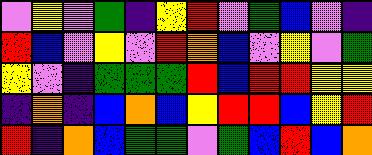[["violet", "yellow", "violet", "green", "indigo", "yellow", "red", "violet", "green", "blue", "violet", "indigo"], ["red", "blue", "violet", "yellow", "violet", "red", "orange", "blue", "violet", "yellow", "violet", "green"], ["yellow", "violet", "indigo", "green", "green", "green", "red", "blue", "red", "red", "yellow", "yellow"], ["indigo", "orange", "indigo", "blue", "orange", "blue", "yellow", "red", "red", "blue", "yellow", "red"], ["red", "indigo", "orange", "blue", "green", "green", "violet", "green", "blue", "red", "blue", "orange"]]